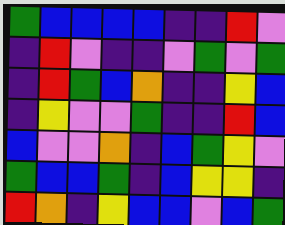[["green", "blue", "blue", "blue", "blue", "indigo", "indigo", "red", "violet"], ["indigo", "red", "violet", "indigo", "indigo", "violet", "green", "violet", "green"], ["indigo", "red", "green", "blue", "orange", "indigo", "indigo", "yellow", "blue"], ["indigo", "yellow", "violet", "violet", "green", "indigo", "indigo", "red", "blue"], ["blue", "violet", "violet", "orange", "indigo", "blue", "green", "yellow", "violet"], ["green", "blue", "blue", "green", "indigo", "blue", "yellow", "yellow", "indigo"], ["red", "orange", "indigo", "yellow", "blue", "blue", "violet", "blue", "green"]]